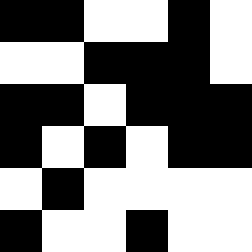[["black", "black", "white", "white", "black", "white"], ["white", "white", "black", "black", "black", "white"], ["black", "black", "white", "black", "black", "black"], ["black", "white", "black", "white", "black", "black"], ["white", "black", "white", "white", "white", "white"], ["black", "white", "white", "black", "white", "white"]]